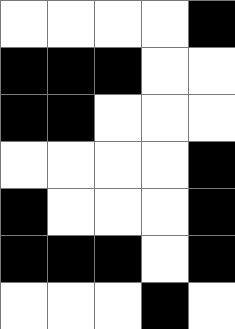[["white", "white", "white", "white", "black"], ["black", "black", "black", "white", "white"], ["black", "black", "white", "white", "white"], ["white", "white", "white", "white", "black"], ["black", "white", "white", "white", "black"], ["black", "black", "black", "white", "black"], ["white", "white", "white", "black", "white"]]